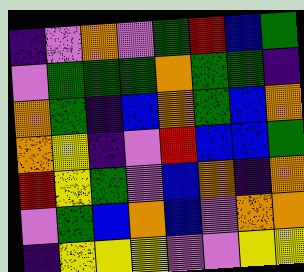[["indigo", "violet", "orange", "violet", "green", "red", "blue", "green"], ["violet", "green", "green", "green", "orange", "green", "green", "indigo"], ["orange", "green", "indigo", "blue", "orange", "green", "blue", "orange"], ["orange", "yellow", "indigo", "violet", "red", "blue", "blue", "green"], ["red", "yellow", "green", "violet", "blue", "orange", "indigo", "orange"], ["violet", "green", "blue", "orange", "blue", "violet", "orange", "orange"], ["indigo", "yellow", "yellow", "yellow", "violet", "violet", "yellow", "yellow"]]